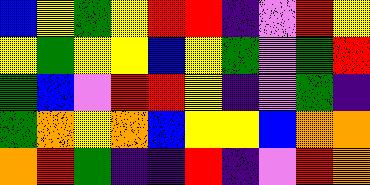[["blue", "yellow", "green", "yellow", "red", "red", "indigo", "violet", "red", "yellow"], ["yellow", "green", "yellow", "yellow", "blue", "yellow", "green", "violet", "green", "red"], ["green", "blue", "violet", "red", "red", "yellow", "indigo", "violet", "green", "indigo"], ["green", "orange", "yellow", "orange", "blue", "yellow", "yellow", "blue", "orange", "orange"], ["orange", "red", "green", "indigo", "indigo", "red", "indigo", "violet", "red", "orange"]]